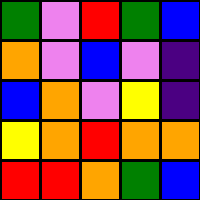[["green", "violet", "red", "green", "blue"], ["orange", "violet", "blue", "violet", "indigo"], ["blue", "orange", "violet", "yellow", "indigo"], ["yellow", "orange", "red", "orange", "orange"], ["red", "red", "orange", "green", "blue"]]